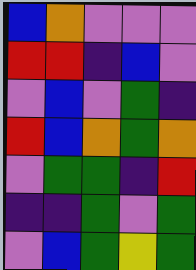[["blue", "orange", "violet", "violet", "violet"], ["red", "red", "indigo", "blue", "violet"], ["violet", "blue", "violet", "green", "indigo"], ["red", "blue", "orange", "green", "orange"], ["violet", "green", "green", "indigo", "red"], ["indigo", "indigo", "green", "violet", "green"], ["violet", "blue", "green", "yellow", "green"]]